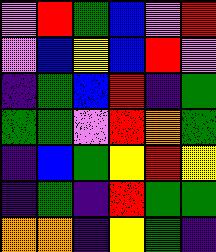[["violet", "red", "green", "blue", "violet", "red"], ["violet", "blue", "yellow", "blue", "red", "violet"], ["indigo", "green", "blue", "red", "indigo", "green"], ["green", "green", "violet", "red", "orange", "green"], ["indigo", "blue", "green", "yellow", "red", "yellow"], ["indigo", "green", "indigo", "red", "green", "green"], ["orange", "orange", "indigo", "yellow", "green", "indigo"]]